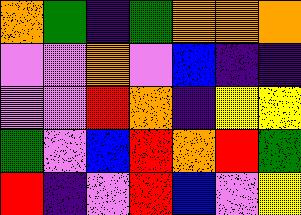[["orange", "green", "indigo", "green", "orange", "orange", "orange"], ["violet", "violet", "orange", "violet", "blue", "indigo", "indigo"], ["violet", "violet", "red", "orange", "indigo", "yellow", "yellow"], ["green", "violet", "blue", "red", "orange", "red", "green"], ["red", "indigo", "violet", "red", "blue", "violet", "yellow"]]